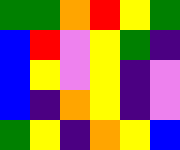[["green", "green", "orange", "red", "yellow", "green"], ["blue", "red", "violet", "yellow", "green", "indigo"], ["blue", "yellow", "violet", "yellow", "indigo", "violet"], ["blue", "indigo", "orange", "yellow", "indigo", "violet"], ["green", "yellow", "indigo", "orange", "yellow", "blue"]]